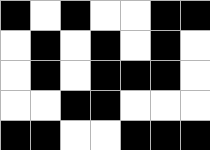[["black", "white", "black", "white", "white", "black", "black"], ["white", "black", "white", "black", "white", "black", "white"], ["white", "black", "white", "black", "black", "black", "white"], ["white", "white", "black", "black", "white", "white", "white"], ["black", "black", "white", "white", "black", "black", "black"]]